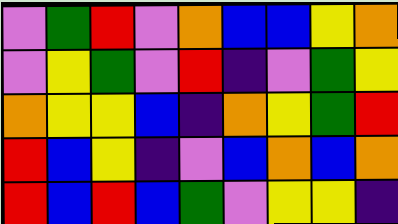[["violet", "green", "red", "violet", "orange", "blue", "blue", "yellow", "orange"], ["violet", "yellow", "green", "violet", "red", "indigo", "violet", "green", "yellow"], ["orange", "yellow", "yellow", "blue", "indigo", "orange", "yellow", "green", "red"], ["red", "blue", "yellow", "indigo", "violet", "blue", "orange", "blue", "orange"], ["red", "blue", "red", "blue", "green", "violet", "yellow", "yellow", "indigo"]]